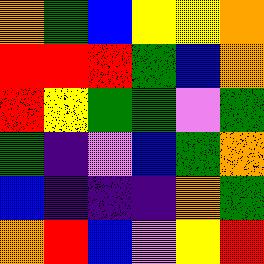[["orange", "green", "blue", "yellow", "yellow", "orange"], ["red", "red", "red", "green", "blue", "orange"], ["red", "yellow", "green", "green", "violet", "green"], ["green", "indigo", "violet", "blue", "green", "orange"], ["blue", "indigo", "indigo", "indigo", "orange", "green"], ["orange", "red", "blue", "violet", "yellow", "red"]]